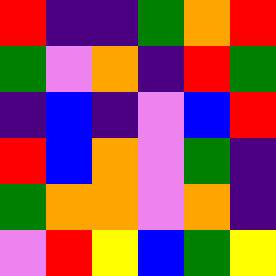[["red", "indigo", "indigo", "green", "orange", "red"], ["green", "violet", "orange", "indigo", "red", "green"], ["indigo", "blue", "indigo", "violet", "blue", "red"], ["red", "blue", "orange", "violet", "green", "indigo"], ["green", "orange", "orange", "violet", "orange", "indigo"], ["violet", "red", "yellow", "blue", "green", "yellow"]]